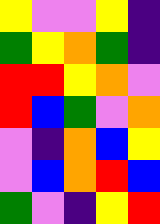[["yellow", "violet", "violet", "yellow", "indigo"], ["green", "yellow", "orange", "green", "indigo"], ["red", "red", "yellow", "orange", "violet"], ["red", "blue", "green", "violet", "orange"], ["violet", "indigo", "orange", "blue", "yellow"], ["violet", "blue", "orange", "red", "blue"], ["green", "violet", "indigo", "yellow", "red"]]